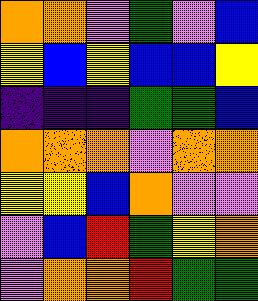[["orange", "orange", "violet", "green", "violet", "blue"], ["yellow", "blue", "yellow", "blue", "blue", "yellow"], ["indigo", "indigo", "indigo", "green", "green", "blue"], ["orange", "orange", "orange", "violet", "orange", "orange"], ["yellow", "yellow", "blue", "orange", "violet", "violet"], ["violet", "blue", "red", "green", "yellow", "orange"], ["violet", "orange", "orange", "red", "green", "green"]]